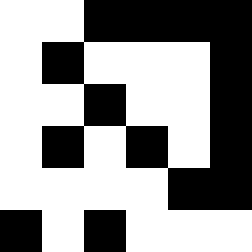[["white", "white", "black", "black", "black", "black"], ["white", "black", "white", "white", "white", "black"], ["white", "white", "black", "white", "white", "black"], ["white", "black", "white", "black", "white", "black"], ["white", "white", "white", "white", "black", "black"], ["black", "white", "black", "white", "white", "white"]]